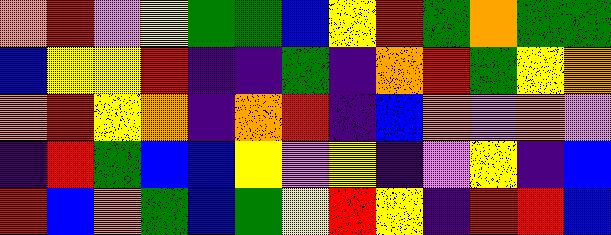[["orange", "red", "violet", "yellow", "green", "green", "blue", "yellow", "red", "green", "orange", "green", "green"], ["blue", "yellow", "yellow", "red", "indigo", "indigo", "green", "indigo", "orange", "red", "green", "yellow", "orange"], ["orange", "red", "yellow", "orange", "indigo", "orange", "red", "indigo", "blue", "orange", "violet", "orange", "violet"], ["indigo", "red", "green", "blue", "blue", "yellow", "violet", "yellow", "indigo", "violet", "yellow", "indigo", "blue"], ["red", "blue", "orange", "green", "blue", "green", "yellow", "red", "yellow", "indigo", "red", "red", "blue"]]